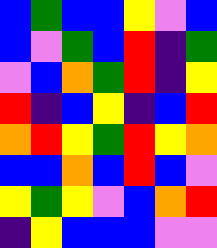[["blue", "green", "blue", "blue", "yellow", "violet", "blue"], ["blue", "violet", "green", "blue", "red", "indigo", "green"], ["violet", "blue", "orange", "green", "red", "indigo", "yellow"], ["red", "indigo", "blue", "yellow", "indigo", "blue", "red"], ["orange", "red", "yellow", "green", "red", "yellow", "orange"], ["blue", "blue", "orange", "blue", "red", "blue", "violet"], ["yellow", "green", "yellow", "violet", "blue", "orange", "red"], ["indigo", "yellow", "blue", "blue", "blue", "violet", "violet"]]